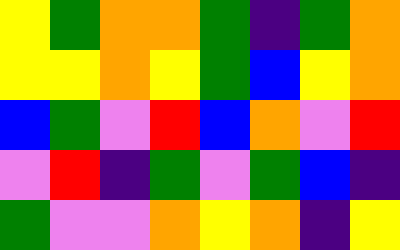[["yellow", "green", "orange", "orange", "green", "indigo", "green", "orange"], ["yellow", "yellow", "orange", "yellow", "green", "blue", "yellow", "orange"], ["blue", "green", "violet", "red", "blue", "orange", "violet", "red"], ["violet", "red", "indigo", "green", "violet", "green", "blue", "indigo"], ["green", "violet", "violet", "orange", "yellow", "orange", "indigo", "yellow"]]